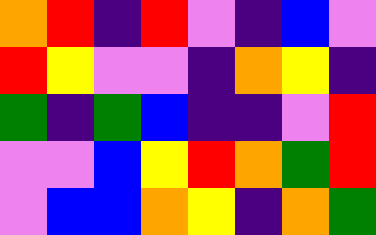[["orange", "red", "indigo", "red", "violet", "indigo", "blue", "violet"], ["red", "yellow", "violet", "violet", "indigo", "orange", "yellow", "indigo"], ["green", "indigo", "green", "blue", "indigo", "indigo", "violet", "red"], ["violet", "violet", "blue", "yellow", "red", "orange", "green", "red"], ["violet", "blue", "blue", "orange", "yellow", "indigo", "orange", "green"]]